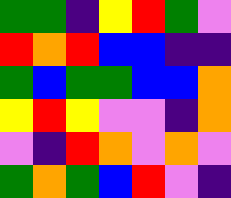[["green", "green", "indigo", "yellow", "red", "green", "violet"], ["red", "orange", "red", "blue", "blue", "indigo", "indigo"], ["green", "blue", "green", "green", "blue", "blue", "orange"], ["yellow", "red", "yellow", "violet", "violet", "indigo", "orange"], ["violet", "indigo", "red", "orange", "violet", "orange", "violet"], ["green", "orange", "green", "blue", "red", "violet", "indigo"]]